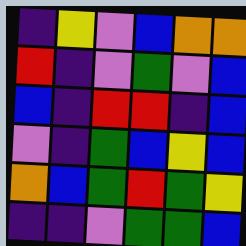[["indigo", "yellow", "violet", "blue", "orange", "orange"], ["red", "indigo", "violet", "green", "violet", "blue"], ["blue", "indigo", "red", "red", "indigo", "blue"], ["violet", "indigo", "green", "blue", "yellow", "blue"], ["orange", "blue", "green", "red", "green", "yellow"], ["indigo", "indigo", "violet", "green", "green", "blue"]]